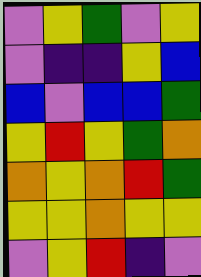[["violet", "yellow", "green", "violet", "yellow"], ["violet", "indigo", "indigo", "yellow", "blue"], ["blue", "violet", "blue", "blue", "green"], ["yellow", "red", "yellow", "green", "orange"], ["orange", "yellow", "orange", "red", "green"], ["yellow", "yellow", "orange", "yellow", "yellow"], ["violet", "yellow", "red", "indigo", "violet"]]